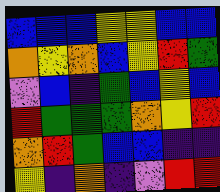[["blue", "blue", "blue", "yellow", "yellow", "blue", "blue"], ["orange", "yellow", "orange", "blue", "yellow", "red", "green"], ["violet", "blue", "indigo", "green", "blue", "yellow", "blue"], ["red", "green", "green", "green", "orange", "yellow", "red"], ["orange", "red", "green", "blue", "blue", "indigo", "indigo"], ["yellow", "indigo", "orange", "indigo", "violet", "red", "red"]]